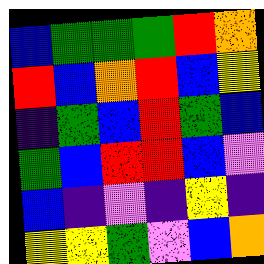[["blue", "green", "green", "green", "red", "orange"], ["red", "blue", "orange", "red", "blue", "yellow"], ["indigo", "green", "blue", "red", "green", "blue"], ["green", "blue", "red", "red", "blue", "violet"], ["blue", "indigo", "violet", "indigo", "yellow", "indigo"], ["yellow", "yellow", "green", "violet", "blue", "orange"]]